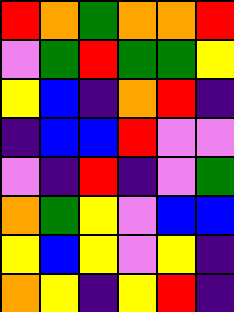[["red", "orange", "green", "orange", "orange", "red"], ["violet", "green", "red", "green", "green", "yellow"], ["yellow", "blue", "indigo", "orange", "red", "indigo"], ["indigo", "blue", "blue", "red", "violet", "violet"], ["violet", "indigo", "red", "indigo", "violet", "green"], ["orange", "green", "yellow", "violet", "blue", "blue"], ["yellow", "blue", "yellow", "violet", "yellow", "indigo"], ["orange", "yellow", "indigo", "yellow", "red", "indigo"]]